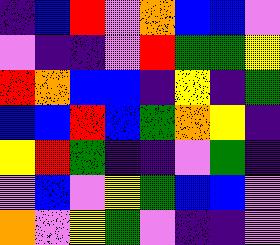[["indigo", "blue", "red", "violet", "orange", "blue", "blue", "violet"], ["violet", "indigo", "indigo", "violet", "red", "green", "green", "yellow"], ["red", "orange", "blue", "blue", "indigo", "yellow", "indigo", "green"], ["blue", "blue", "red", "blue", "green", "orange", "yellow", "indigo"], ["yellow", "red", "green", "indigo", "indigo", "violet", "green", "indigo"], ["violet", "blue", "violet", "yellow", "green", "blue", "blue", "violet"], ["orange", "violet", "yellow", "green", "violet", "indigo", "indigo", "violet"]]